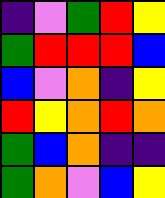[["indigo", "violet", "green", "red", "yellow"], ["green", "red", "red", "red", "blue"], ["blue", "violet", "orange", "indigo", "yellow"], ["red", "yellow", "orange", "red", "orange"], ["green", "blue", "orange", "indigo", "indigo"], ["green", "orange", "violet", "blue", "yellow"]]